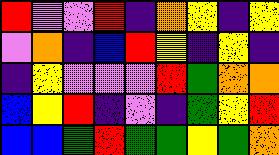[["red", "violet", "violet", "red", "indigo", "orange", "yellow", "indigo", "yellow"], ["violet", "orange", "indigo", "blue", "red", "yellow", "indigo", "yellow", "indigo"], ["indigo", "yellow", "violet", "violet", "violet", "red", "green", "orange", "orange"], ["blue", "yellow", "red", "indigo", "violet", "indigo", "green", "yellow", "red"], ["blue", "blue", "green", "red", "green", "green", "yellow", "green", "orange"]]